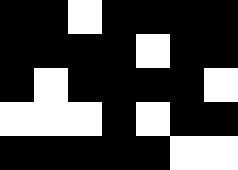[["black", "black", "white", "black", "black", "black", "black"], ["black", "black", "black", "black", "white", "black", "black"], ["black", "white", "black", "black", "black", "black", "white"], ["white", "white", "white", "black", "white", "black", "black"], ["black", "black", "black", "black", "black", "white", "white"]]